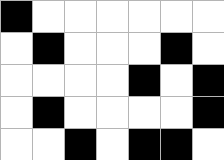[["black", "white", "white", "white", "white", "white", "white"], ["white", "black", "white", "white", "white", "black", "white"], ["white", "white", "white", "white", "black", "white", "black"], ["white", "black", "white", "white", "white", "white", "black"], ["white", "white", "black", "white", "black", "black", "white"]]